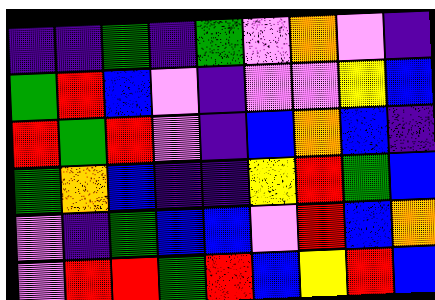[["indigo", "indigo", "green", "indigo", "green", "violet", "orange", "violet", "indigo"], ["green", "red", "blue", "violet", "indigo", "violet", "violet", "yellow", "blue"], ["red", "green", "red", "violet", "indigo", "blue", "orange", "blue", "indigo"], ["green", "orange", "blue", "indigo", "indigo", "yellow", "red", "green", "blue"], ["violet", "indigo", "green", "blue", "blue", "violet", "red", "blue", "orange"], ["violet", "red", "red", "green", "red", "blue", "yellow", "red", "blue"]]